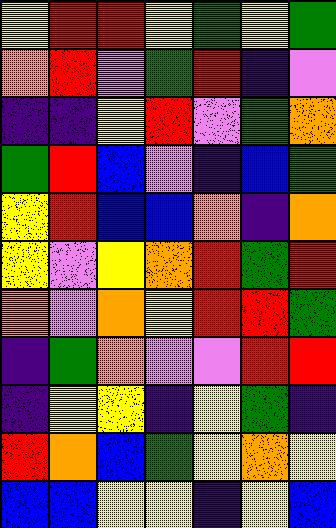[["yellow", "red", "red", "yellow", "green", "yellow", "green"], ["orange", "red", "violet", "green", "red", "indigo", "violet"], ["indigo", "indigo", "yellow", "red", "violet", "green", "orange"], ["green", "red", "blue", "violet", "indigo", "blue", "green"], ["yellow", "red", "blue", "blue", "orange", "indigo", "orange"], ["yellow", "violet", "yellow", "orange", "red", "green", "red"], ["orange", "violet", "orange", "yellow", "red", "red", "green"], ["indigo", "green", "orange", "violet", "violet", "red", "red"], ["indigo", "yellow", "yellow", "indigo", "yellow", "green", "indigo"], ["red", "orange", "blue", "green", "yellow", "orange", "yellow"], ["blue", "blue", "yellow", "yellow", "indigo", "yellow", "blue"]]